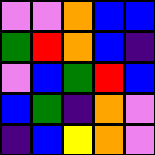[["violet", "violet", "orange", "blue", "blue"], ["green", "red", "orange", "blue", "indigo"], ["violet", "blue", "green", "red", "blue"], ["blue", "green", "indigo", "orange", "violet"], ["indigo", "blue", "yellow", "orange", "violet"]]